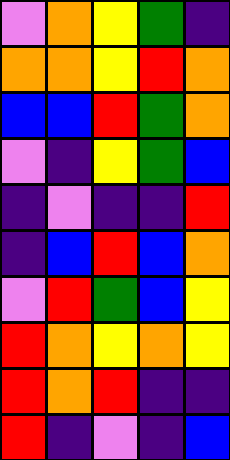[["violet", "orange", "yellow", "green", "indigo"], ["orange", "orange", "yellow", "red", "orange"], ["blue", "blue", "red", "green", "orange"], ["violet", "indigo", "yellow", "green", "blue"], ["indigo", "violet", "indigo", "indigo", "red"], ["indigo", "blue", "red", "blue", "orange"], ["violet", "red", "green", "blue", "yellow"], ["red", "orange", "yellow", "orange", "yellow"], ["red", "orange", "red", "indigo", "indigo"], ["red", "indigo", "violet", "indigo", "blue"]]